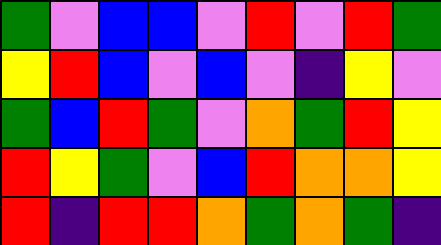[["green", "violet", "blue", "blue", "violet", "red", "violet", "red", "green"], ["yellow", "red", "blue", "violet", "blue", "violet", "indigo", "yellow", "violet"], ["green", "blue", "red", "green", "violet", "orange", "green", "red", "yellow"], ["red", "yellow", "green", "violet", "blue", "red", "orange", "orange", "yellow"], ["red", "indigo", "red", "red", "orange", "green", "orange", "green", "indigo"]]